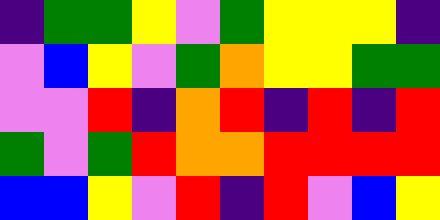[["indigo", "green", "green", "yellow", "violet", "green", "yellow", "yellow", "yellow", "indigo"], ["violet", "blue", "yellow", "violet", "green", "orange", "yellow", "yellow", "green", "green"], ["violet", "violet", "red", "indigo", "orange", "red", "indigo", "red", "indigo", "red"], ["green", "violet", "green", "red", "orange", "orange", "red", "red", "red", "red"], ["blue", "blue", "yellow", "violet", "red", "indigo", "red", "violet", "blue", "yellow"]]